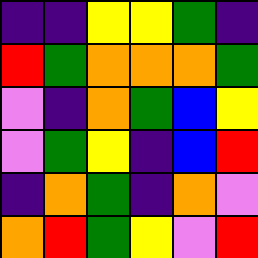[["indigo", "indigo", "yellow", "yellow", "green", "indigo"], ["red", "green", "orange", "orange", "orange", "green"], ["violet", "indigo", "orange", "green", "blue", "yellow"], ["violet", "green", "yellow", "indigo", "blue", "red"], ["indigo", "orange", "green", "indigo", "orange", "violet"], ["orange", "red", "green", "yellow", "violet", "red"]]